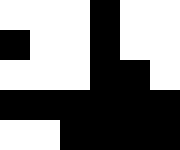[["white", "white", "white", "black", "white", "white"], ["black", "white", "white", "black", "white", "white"], ["white", "white", "white", "black", "black", "white"], ["black", "black", "black", "black", "black", "black"], ["white", "white", "black", "black", "black", "black"]]